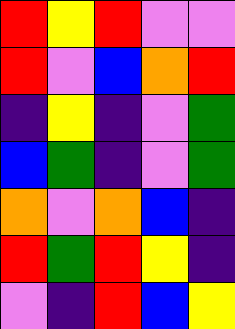[["red", "yellow", "red", "violet", "violet"], ["red", "violet", "blue", "orange", "red"], ["indigo", "yellow", "indigo", "violet", "green"], ["blue", "green", "indigo", "violet", "green"], ["orange", "violet", "orange", "blue", "indigo"], ["red", "green", "red", "yellow", "indigo"], ["violet", "indigo", "red", "blue", "yellow"]]